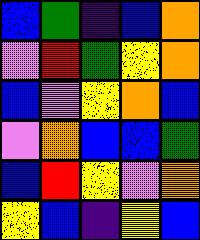[["blue", "green", "indigo", "blue", "orange"], ["violet", "red", "green", "yellow", "orange"], ["blue", "violet", "yellow", "orange", "blue"], ["violet", "orange", "blue", "blue", "green"], ["blue", "red", "yellow", "violet", "orange"], ["yellow", "blue", "indigo", "yellow", "blue"]]